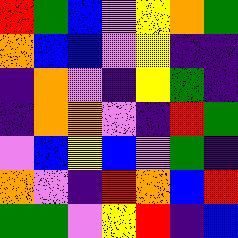[["red", "green", "blue", "violet", "yellow", "orange", "green"], ["orange", "blue", "blue", "violet", "yellow", "indigo", "indigo"], ["indigo", "orange", "violet", "indigo", "yellow", "green", "indigo"], ["indigo", "orange", "orange", "violet", "indigo", "red", "green"], ["violet", "blue", "yellow", "blue", "violet", "green", "indigo"], ["orange", "violet", "indigo", "red", "orange", "blue", "red"], ["green", "green", "violet", "yellow", "red", "indigo", "blue"]]